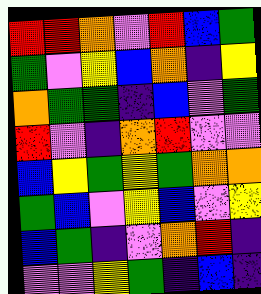[["red", "red", "orange", "violet", "red", "blue", "green"], ["green", "violet", "yellow", "blue", "orange", "indigo", "yellow"], ["orange", "green", "green", "indigo", "blue", "violet", "green"], ["red", "violet", "indigo", "orange", "red", "violet", "violet"], ["blue", "yellow", "green", "yellow", "green", "orange", "orange"], ["green", "blue", "violet", "yellow", "blue", "violet", "yellow"], ["blue", "green", "indigo", "violet", "orange", "red", "indigo"], ["violet", "violet", "yellow", "green", "indigo", "blue", "indigo"]]